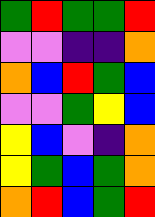[["green", "red", "green", "green", "red"], ["violet", "violet", "indigo", "indigo", "orange"], ["orange", "blue", "red", "green", "blue"], ["violet", "violet", "green", "yellow", "blue"], ["yellow", "blue", "violet", "indigo", "orange"], ["yellow", "green", "blue", "green", "orange"], ["orange", "red", "blue", "green", "red"]]